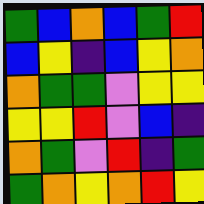[["green", "blue", "orange", "blue", "green", "red"], ["blue", "yellow", "indigo", "blue", "yellow", "orange"], ["orange", "green", "green", "violet", "yellow", "yellow"], ["yellow", "yellow", "red", "violet", "blue", "indigo"], ["orange", "green", "violet", "red", "indigo", "green"], ["green", "orange", "yellow", "orange", "red", "yellow"]]